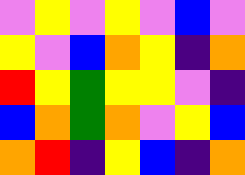[["violet", "yellow", "violet", "yellow", "violet", "blue", "violet"], ["yellow", "violet", "blue", "orange", "yellow", "indigo", "orange"], ["red", "yellow", "green", "yellow", "yellow", "violet", "indigo"], ["blue", "orange", "green", "orange", "violet", "yellow", "blue"], ["orange", "red", "indigo", "yellow", "blue", "indigo", "orange"]]